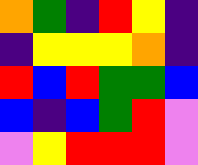[["orange", "green", "indigo", "red", "yellow", "indigo"], ["indigo", "yellow", "yellow", "yellow", "orange", "indigo"], ["red", "blue", "red", "green", "green", "blue"], ["blue", "indigo", "blue", "green", "red", "violet"], ["violet", "yellow", "red", "red", "red", "violet"]]